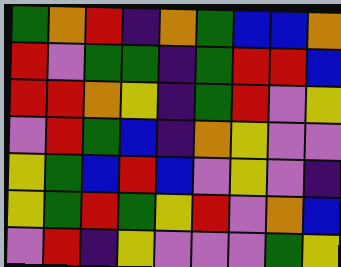[["green", "orange", "red", "indigo", "orange", "green", "blue", "blue", "orange"], ["red", "violet", "green", "green", "indigo", "green", "red", "red", "blue"], ["red", "red", "orange", "yellow", "indigo", "green", "red", "violet", "yellow"], ["violet", "red", "green", "blue", "indigo", "orange", "yellow", "violet", "violet"], ["yellow", "green", "blue", "red", "blue", "violet", "yellow", "violet", "indigo"], ["yellow", "green", "red", "green", "yellow", "red", "violet", "orange", "blue"], ["violet", "red", "indigo", "yellow", "violet", "violet", "violet", "green", "yellow"]]